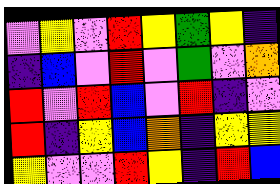[["violet", "yellow", "violet", "red", "yellow", "green", "yellow", "indigo"], ["indigo", "blue", "violet", "red", "violet", "green", "violet", "orange"], ["red", "violet", "red", "blue", "violet", "red", "indigo", "violet"], ["red", "indigo", "yellow", "blue", "orange", "indigo", "yellow", "yellow"], ["yellow", "violet", "violet", "red", "yellow", "indigo", "red", "blue"]]